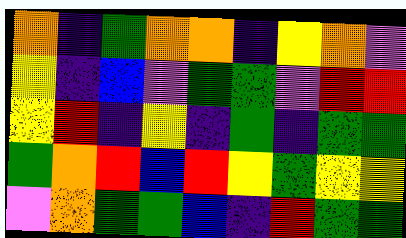[["orange", "indigo", "green", "orange", "orange", "indigo", "yellow", "orange", "violet"], ["yellow", "indigo", "blue", "violet", "green", "green", "violet", "red", "red"], ["yellow", "red", "indigo", "yellow", "indigo", "green", "indigo", "green", "green"], ["green", "orange", "red", "blue", "red", "yellow", "green", "yellow", "yellow"], ["violet", "orange", "green", "green", "blue", "indigo", "red", "green", "green"]]